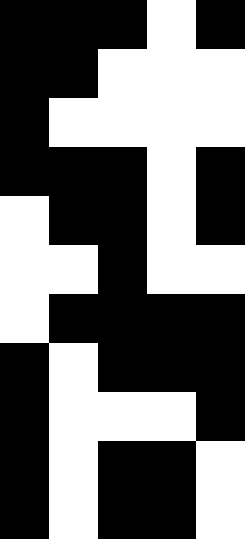[["black", "black", "black", "white", "black"], ["black", "black", "white", "white", "white"], ["black", "white", "white", "white", "white"], ["black", "black", "black", "white", "black"], ["white", "black", "black", "white", "black"], ["white", "white", "black", "white", "white"], ["white", "black", "black", "black", "black"], ["black", "white", "black", "black", "black"], ["black", "white", "white", "white", "black"], ["black", "white", "black", "black", "white"], ["black", "white", "black", "black", "white"]]